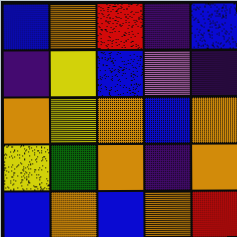[["blue", "orange", "red", "indigo", "blue"], ["indigo", "yellow", "blue", "violet", "indigo"], ["orange", "yellow", "orange", "blue", "orange"], ["yellow", "green", "orange", "indigo", "orange"], ["blue", "orange", "blue", "orange", "red"]]